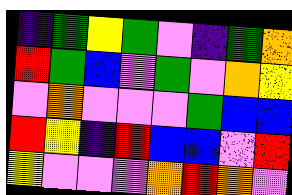[["indigo", "green", "yellow", "green", "violet", "indigo", "green", "orange"], ["red", "green", "blue", "violet", "green", "violet", "orange", "yellow"], ["violet", "orange", "violet", "violet", "violet", "green", "blue", "blue"], ["red", "yellow", "indigo", "red", "blue", "blue", "violet", "red"], ["yellow", "violet", "violet", "violet", "orange", "red", "orange", "violet"]]